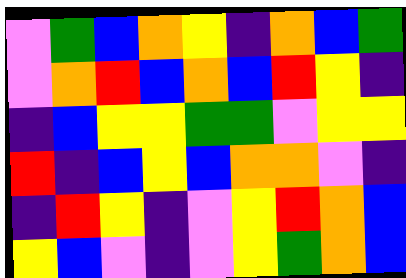[["violet", "green", "blue", "orange", "yellow", "indigo", "orange", "blue", "green"], ["violet", "orange", "red", "blue", "orange", "blue", "red", "yellow", "indigo"], ["indigo", "blue", "yellow", "yellow", "green", "green", "violet", "yellow", "yellow"], ["red", "indigo", "blue", "yellow", "blue", "orange", "orange", "violet", "indigo"], ["indigo", "red", "yellow", "indigo", "violet", "yellow", "red", "orange", "blue"], ["yellow", "blue", "violet", "indigo", "violet", "yellow", "green", "orange", "blue"]]